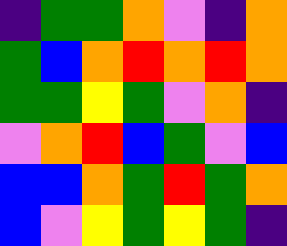[["indigo", "green", "green", "orange", "violet", "indigo", "orange"], ["green", "blue", "orange", "red", "orange", "red", "orange"], ["green", "green", "yellow", "green", "violet", "orange", "indigo"], ["violet", "orange", "red", "blue", "green", "violet", "blue"], ["blue", "blue", "orange", "green", "red", "green", "orange"], ["blue", "violet", "yellow", "green", "yellow", "green", "indigo"]]